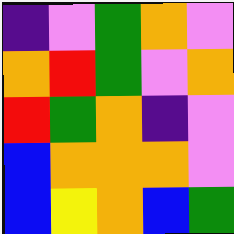[["indigo", "violet", "green", "orange", "violet"], ["orange", "red", "green", "violet", "orange"], ["red", "green", "orange", "indigo", "violet"], ["blue", "orange", "orange", "orange", "violet"], ["blue", "yellow", "orange", "blue", "green"]]